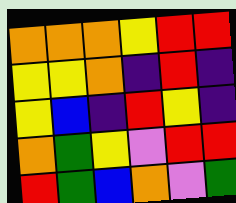[["orange", "orange", "orange", "yellow", "red", "red"], ["yellow", "yellow", "orange", "indigo", "red", "indigo"], ["yellow", "blue", "indigo", "red", "yellow", "indigo"], ["orange", "green", "yellow", "violet", "red", "red"], ["red", "green", "blue", "orange", "violet", "green"]]